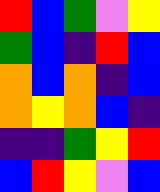[["red", "blue", "green", "violet", "yellow"], ["green", "blue", "indigo", "red", "blue"], ["orange", "blue", "orange", "indigo", "blue"], ["orange", "yellow", "orange", "blue", "indigo"], ["indigo", "indigo", "green", "yellow", "red"], ["blue", "red", "yellow", "violet", "blue"]]